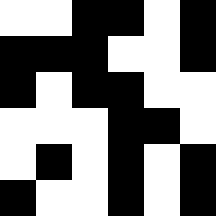[["white", "white", "black", "black", "white", "black"], ["black", "black", "black", "white", "white", "black"], ["black", "white", "black", "black", "white", "white"], ["white", "white", "white", "black", "black", "white"], ["white", "black", "white", "black", "white", "black"], ["black", "white", "white", "black", "white", "black"]]